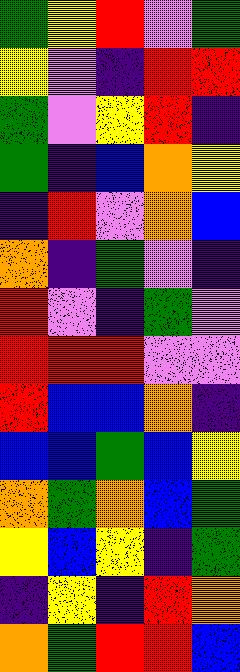[["green", "yellow", "red", "violet", "green"], ["yellow", "violet", "indigo", "red", "red"], ["green", "violet", "yellow", "red", "indigo"], ["green", "indigo", "blue", "orange", "yellow"], ["indigo", "red", "violet", "orange", "blue"], ["orange", "indigo", "green", "violet", "indigo"], ["red", "violet", "indigo", "green", "violet"], ["red", "red", "red", "violet", "violet"], ["red", "blue", "blue", "orange", "indigo"], ["blue", "blue", "green", "blue", "yellow"], ["orange", "green", "orange", "blue", "green"], ["yellow", "blue", "yellow", "indigo", "green"], ["indigo", "yellow", "indigo", "red", "orange"], ["orange", "green", "red", "red", "blue"]]